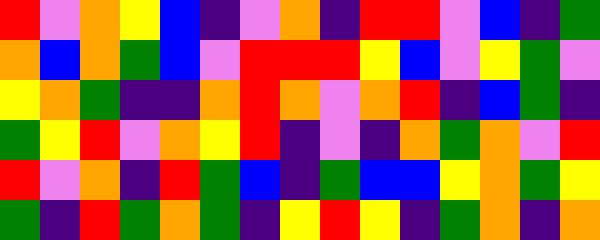[["red", "violet", "orange", "yellow", "blue", "indigo", "violet", "orange", "indigo", "red", "red", "violet", "blue", "indigo", "green"], ["orange", "blue", "orange", "green", "blue", "violet", "red", "red", "red", "yellow", "blue", "violet", "yellow", "green", "violet"], ["yellow", "orange", "green", "indigo", "indigo", "orange", "red", "orange", "violet", "orange", "red", "indigo", "blue", "green", "indigo"], ["green", "yellow", "red", "violet", "orange", "yellow", "red", "indigo", "violet", "indigo", "orange", "green", "orange", "violet", "red"], ["red", "violet", "orange", "indigo", "red", "green", "blue", "indigo", "green", "blue", "blue", "yellow", "orange", "green", "yellow"], ["green", "indigo", "red", "green", "orange", "green", "indigo", "yellow", "red", "yellow", "indigo", "green", "orange", "indigo", "orange"]]